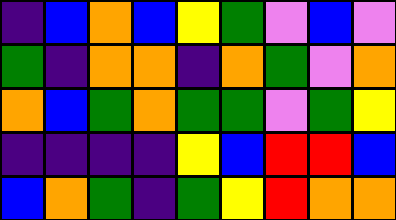[["indigo", "blue", "orange", "blue", "yellow", "green", "violet", "blue", "violet"], ["green", "indigo", "orange", "orange", "indigo", "orange", "green", "violet", "orange"], ["orange", "blue", "green", "orange", "green", "green", "violet", "green", "yellow"], ["indigo", "indigo", "indigo", "indigo", "yellow", "blue", "red", "red", "blue"], ["blue", "orange", "green", "indigo", "green", "yellow", "red", "orange", "orange"]]